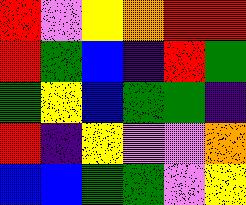[["red", "violet", "yellow", "orange", "red", "red"], ["red", "green", "blue", "indigo", "red", "green"], ["green", "yellow", "blue", "green", "green", "indigo"], ["red", "indigo", "yellow", "violet", "violet", "orange"], ["blue", "blue", "green", "green", "violet", "yellow"]]